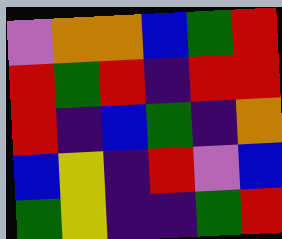[["violet", "orange", "orange", "blue", "green", "red"], ["red", "green", "red", "indigo", "red", "red"], ["red", "indigo", "blue", "green", "indigo", "orange"], ["blue", "yellow", "indigo", "red", "violet", "blue"], ["green", "yellow", "indigo", "indigo", "green", "red"]]